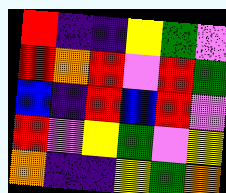[["red", "indigo", "indigo", "yellow", "green", "violet"], ["red", "orange", "red", "violet", "red", "green"], ["blue", "indigo", "red", "blue", "red", "violet"], ["red", "violet", "yellow", "green", "violet", "yellow"], ["orange", "indigo", "indigo", "yellow", "green", "orange"]]